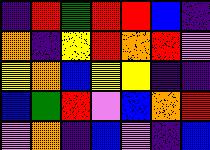[["indigo", "red", "green", "red", "red", "blue", "indigo"], ["orange", "indigo", "yellow", "red", "orange", "red", "violet"], ["yellow", "orange", "blue", "yellow", "yellow", "indigo", "indigo"], ["blue", "green", "red", "violet", "blue", "orange", "red"], ["violet", "orange", "indigo", "blue", "violet", "indigo", "blue"]]